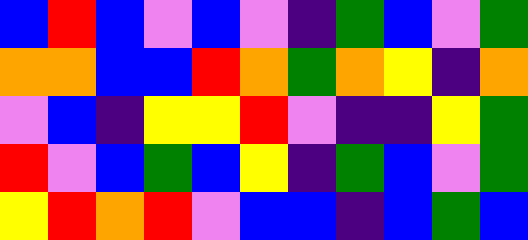[["blue", "red", "blue", "violet", "blue", "violet", "indigo", "green", "blue", "violet", "green"], ["orange", "orange", "blue", "blue", "red", "orange", "green", "orange", "yellow", "indigo", "orange"], ["violet", "blue", "indigo", "yellow", "yellow", "red", "violet", "indigo", "indigo", "yellow", "green"], ["red", "violet", "blue", "green", "blue", "yellow", "indigo", "green", "blue", "violet", "green"], ["yellow", "red", "orange", "red", "violet", "blue", "blue", "indigo", "blue", "green", "blue"]]